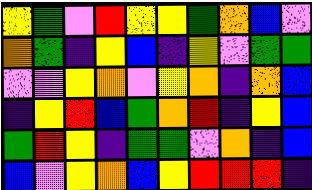[["yellow", "green", "violet", "red", "yellow", "yellow", "green", "orange", "blue", "violet"], ["orange", "green", "indigo", "yellow", "blue", "indigo", "yellow", "violet", "green", "green"], ["violet", "violet", "yellow", "orange", "violet", "yellow", "orange", "indigo", "orange", "blue"], ["indigo", "yellow", "red", "blue", "green", "orange", "red", "indigo", "yellow", "blue"], ["green", "red", "yellow", "indigo", "green", "green", "violet", "orange", "indigo", "blue"], ["blue", "violet", "yellow", "orange", "blue", "yellow", "red", "red", "red", "indigo"]]